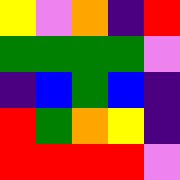[["yellow", "violet", "orange", "indigo", "red"], ["green", "green", "green", "green", "violet"], ["indigo", "blue", "green", "blue", "indigo"], ["red", "green", "orange", "yellow", "indigo"], ["red", "red", "red", "red", "violet"]]